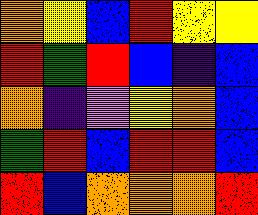[["orange", "yellow", "blue", "red", "yellow", "yellow"], ["red", "green", "red", "blue", "indigo", "blue"], ["orange", "indigo", "violet", "yellow", "orange", "blue"], ["green", "red", "blue", "red", "red", "blue"], ["red", "blue", "orange", "orange", "orange", "red"]]